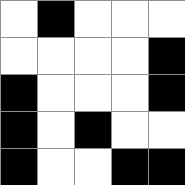[["white", "black", "white", "white", "white"], ["white", "white", "white", "white", "black"], ["black", "white", "white", "white", "black"], ["black", "white", "black", "white", "white"], ["black", "white", "white", "black", "black"]]